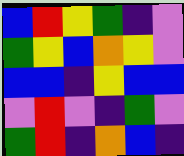[["blue", "red", "yellow", "green", "indigo", "violet"], ["green", "yellow", "blue", "orange", "yellow", "violet"], ["blue", "blue", "indigo", "yellow", "blue", "blue"], ["violet", "red", "violet", "indigo", "green", "violet"], ["green", "red", "indigo", "orange", "blue", "indigo"]]